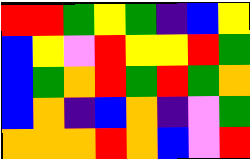[["red", "red", "green", "yellow", "green", "indigo", "blue", "yellow"], ["blue", "yellow", "violet", "red", "yellow", "yellow", "red", "green"], ["blue", "green", "orange", "red", "green", "red", "green", "orange"], ["blue", "orange", "indigo", "blue", "orange", "indigo", "violet", "green"], ["orange", "orange", "orange", "red", "orange", "blue", "violet", "red"]]